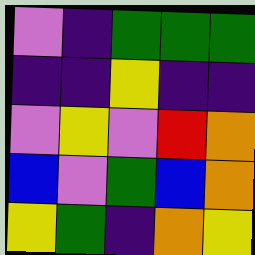[["violet", "indigo", "green", "green", "green"], ["indigo", "indigo", "yellow", "indigo", "indigo"], ["violet", "yellow", "violet", "red", "orange"], ["blue", "violet", "green", "blue", "orange"], ["yellow", "green", "indigo", "orange", "yellow"]]